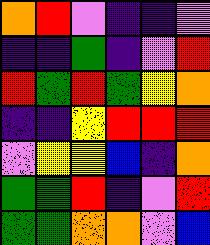[["orange", "red", "violet", "indigo", "indigo", "violet"], ["indigo", "indigo", "green", "indigo", "violet", "red"], ["red", "green", "red", "green", "yellow", "orange"], ["indigo", "indigo", "yellow", "red", "red", "red"], ["violet", "yellow", "yellow", "blue", "indigo", "orange"], ["green", "green", "red", "indigo", "violet", "red"], ["green", "green", "orange", "orange", "violet", "blue"]]